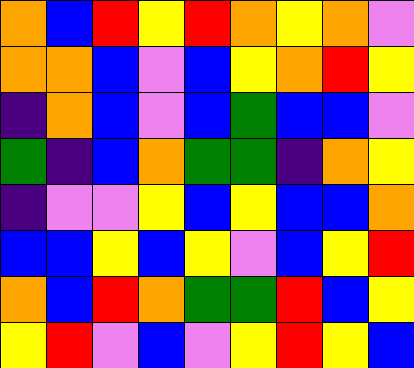[["orange", "blue", "red", "yellow", "red", "orange", "yellow", "orange", "violet"], ["orange", "orange", "blue", "violet", "blue", "yellow", "orange", "red", "yellow"], ["indigo", "orange", "blue", "violet", "blue", "green", "blue", "blue", "violet"], ["green", "indigo", "blue", "orange", "green", "green", "indigo", "orange", "yellow"], ["indigo", "violet", "violet", "yellow", "blue", "yellow", "blue", "blue", "orange"], ["blue", "blue", "yellow", "blue", "yellow", "violet", "blue", "yellow", "red"], ["orange", "blue", "red", "orange", "green", "green", "red", "blue", "yellow"], ["yellow", "red", "violet", "blue", "violet", "yellow", "red", "yellow", "blue"]]